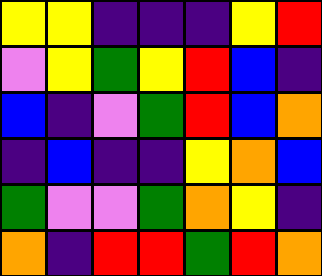[["yellow", "yellow", "indigo", "indigo", "indigo", "yellow", "red"], ["violet", "yellow", "green", "yellow", "red", "blue", "indigo"], ["blue", "indigo", "violet", "green", "red", "blue", "orange"], ["indigo", "blue", "indigo", "indigo", "yellow", "orange", "blue"], ["green", "violet", "violet", "green", "orange", "yellow", "indigo"], ["orange", "indigo", "red", "red", "green", "red", "orange"]]